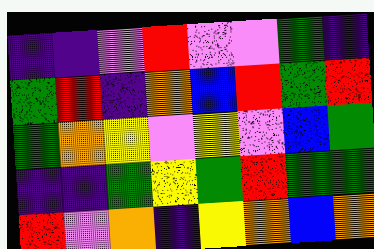[["indigo", "indigo", "violet", "red", "violet", "violet", "green", "indigo"], ["green", "red", "indigo", "orange", "blue", "red", "green", "red"], ["green", "orange", "yellow", "violet", "yellow", "violet", "blue", "green"], ["indigo", "indigo", "green", "yellow", "green", "red", "green", "green"], ["red", "violet", "orange", "indigo", "yellow", "orange", "blue", "orange"]]